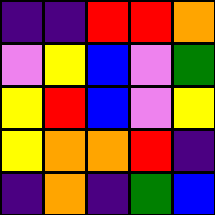[["indigo", "indigo", "red", "red", "orange"], ["violet", "yellow", "blue", "violet", "green"], ["yellow", "red", "blue", "violet", "yellow"], ["yellow", "orange", "orange", "red", "indigo"], ["indigo", "orange", "indigo", "green", "blue"]]